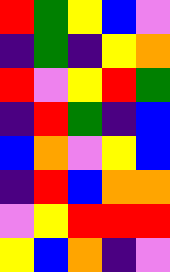[["red", "green", "yellow", "blue", "violet"], ["indigo", "green", "indigo", "yellow", "orange"], ["red", "violet", "yellow", "red", "green"], ["indigo", "red", "green", "indigo", "blue"], ["blue", "orange", "violet", "yellow", "blue"], ["indigo", "red", "blue", "orange", "orange"], ["violet", "yellow", "red", "red", "red"], ["yellow", "blue", "orange", "indigo", "violet"]]